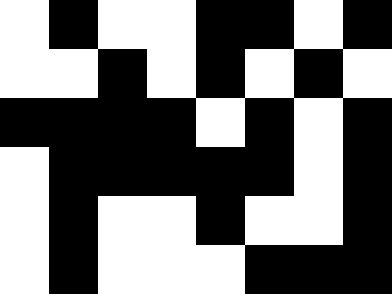[["white", "black", "white", "white", "black", "black", "white", "black"], ["white", "white", "black", "white", "black", "white", "black", "white"], ["black", "black", "black", "black", "white", "black", "white", "black"], ["white", "black", "black", "black", "black", "black", "white", "black"], ["white", "black", "white", "white", "black", "white", "white", "black"], ["white", "black", "white", "white", "white", "black", "black", "black"]]